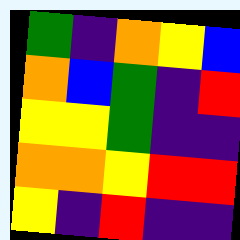[["green", "indigo", "orange", "yellow", "blue"], ["orange", "blue", "green", "indigo", "red"], ["yellow", "yellow", "green", "indigo", "indigo"], ["orange", "orange", "yellow", "red", "red"], ["yellow", "indigo", "red", "indigo", "indigo"]]